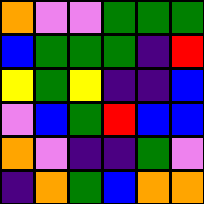[["orange", "violet", "violet", "green", "green", "green"], ["blue", "green", "green", "green", "indigo", "red"], ["yellow", "green", "yellow", "indigo", "indigo", "blue"], ["violet", "blue", "green", "red", "blue", "blue"], ["orange", "violet", "indigo", "indigo", "green", "violet"], ["indigo", "orange", "green", "blue", "orange", "orange"]]